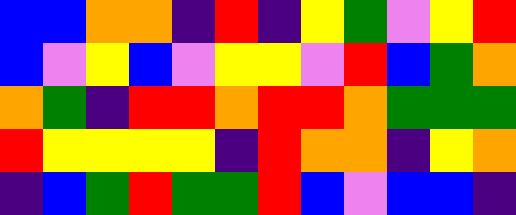[["blue", "blue", "orange", "orange", "indigo", "red", "indigo", "yellow", "green", "violet", "yellow", "red"], ["blue", "violet", "yellow", "blue", "violet", "yellow", "yellow", "violet", "red", "blue", "green", "orange"], ["orange", "green", "indigo", "red", "red", "orange", "red", "red", "orange", "green", "green", "green"], ["red", "yellow", "yellow", "yellow", "yellow", "indigo", "red", "orange", "orange", "indigo", "yellow", "orange"], ["indigo", "blue", "green", "red", "green", "green", "red", "blue", "violet", "blue", "blue", "indigo"]]